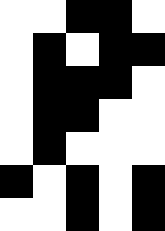[["white", "white", "black", "black", "white"], ["white", "black", "white", "black", "black"], ["white", "black", "black", "black", "white"], ["white", "black", "black", "white", "white"], ["white", "black", "white", "white", "white"], ["black", "white", "black", "white", "black"], ["white", "white", "black", "white", "black"]]